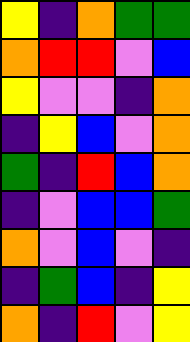[["yellow", "indigo", "orange", "green", "green"], ["orange", "red", "red", "violet", "blue"], ["yellow", "violet", "violet", "indigo", "orange"], ["indigo", "yellow", "blue", "violet", "orange"], ["green", "indigo", "red", "blue", "orange"], ["indigo", "violet", "blue", "blue", "green"], ["orange", "violet", "blue", "violet", "indigo"], ["indigo", "green", "blue", "indigo", "yellow"], ["orange", "indigo", "red", "violet", "yellow"]]